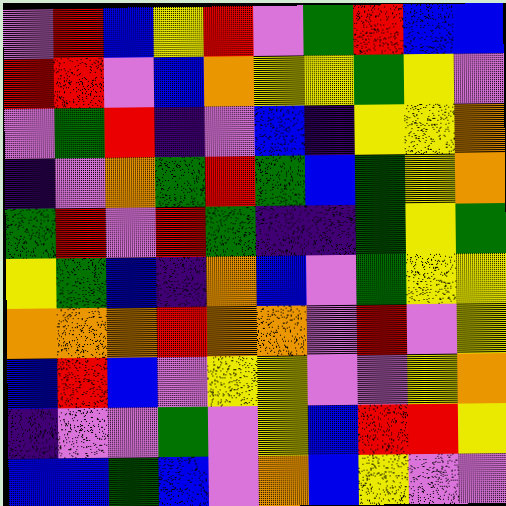[["violet", "red", "blue", "yellow", "red", "violet", "green", "red", "blue", "blue"], ["red", "red", "violet", "blue", "orange", "yellow", "yellow", "green", "yellow", "violet"], ["violet", "green", "red", "indigo", "violet", "blue", "indigo", "yellow", "yellow", "orange"], ["indigo", "violet", "orange", "green", "red", "green", "blue", "green", "yellow", "orange"], ["green", "red", "violet", "red", "green", "indigo", "indigo", "green", "yellow", "green"], ["yellow", "green", "blue", "indigo", "orange", "blue", "violet", "green", "yellow", "yellow"], ["orange", "orange", "orange", "red", "orange", "orange", "violet", "red", "violet", "yellow"], ["blue", "red", "blue", "violet", "yellow", "yellow", "violet", "violet", "yellow", "orange"], ["indigo", "violet", "violet", "green", "violet", "yellow", "blue", "red", "red", "yellow"], ["blue", "blue", "green", "blue", "violet", "orange", "blue", "yellow", "violet", "violet"]]